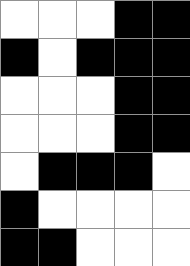[["white", "white", "white", "black", "black"], ["black", "white", "black", "black", "black"], ["white", "white", "white", "black", "black"], ["white", "white", "white", "black", "black"], ["white", "black", "black", "black", "white"], ["black", "white", "white", "white", "white"], ["black", "black", "white", "white", "white"]]